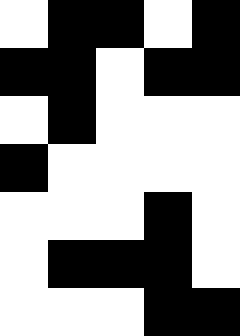[["white", "black", "black", "white", "black"], ["black", "black", "white", "black", "black"], ["white", "black", "white", "white", "white"], ["black", "white", "white", "white", "white"], ["white", "white", "white", "black", "white"], ["white", "black", "black", "black", "white"], ["white", "white", "white", "black", "black"]]